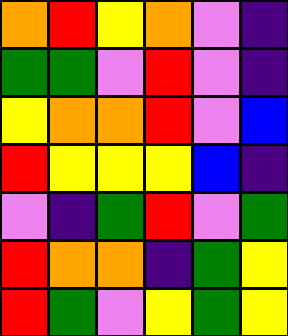[["orange", "red", "yellow", "orange", "violet", "indigo"], ["green", "green", "violet", "red", "violet", "indigo"], ["yellow", "orange", "orange", "red", "violet", "blue"], ["red", "yellow", "yellow", "yellow", "blue", "indigo"], ["violet", "indigo", "green", "red", "violet", "green"], ["red", "orange", "orange", "indigo", "green", "yellow"], ["red", "green", "violet", "yellow", "green", "yellow"]]